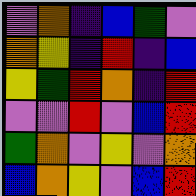[["violet", "orange", "indigo", "blue", "green", "violet"], ["orange", "yellow", "indigo", "red", "indigo", "blue"], ["yellow", "green", "red", "orange", "indigo", "red"], ["violet", "violet", "red", "violet", "blue", "red"], ["green", "orange", "violet", "yellow", "violet", "orange"], ["blue", "orange", "yellow", "violet", "blue", "red"]]